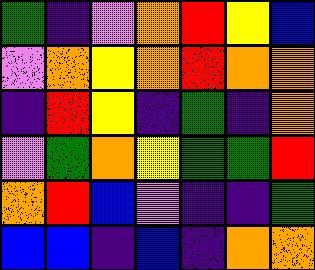[["green", "indigo", "violet", "orange", "red", "yellow", "blue"], ["violet", "orange", "yellow", "orange", "red", "orange", "orange"], ["indigo", "red", "yellow", "indigo", "green", "indigo", "orange"], ["violet", "green", "orange", "yellow", "green", "green", "red"], ["orange", "red", "blue", "violet", "indigo", "indigo", "green"], ["blue", "blue", "indigo", "blue", "indigo", "orange", "orange"]]